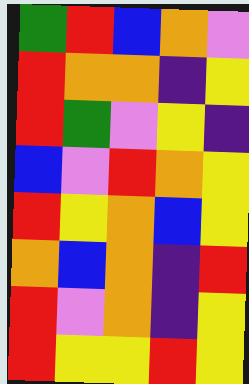[["green", "red", "blue", "orange", "violet"], ["red", "orange", "orange", "indigo", "yellow"], ["red", "green", "violet", "yellow", "indigo"], ["blue", "violet", "red", "orange", "yellow"], ["red", "yellow", "orange", "blue", "yellow"], ["orange", "blue", "orange", "indigo", "red"], ["red", "violet", "orange", "indigo", "yellow"], ["red", "yellow", "yellow", "red", "yellow"]]